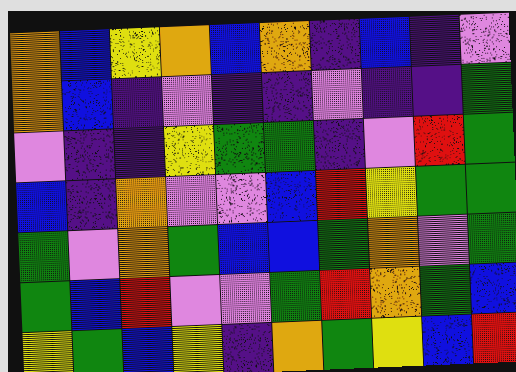[["orange", "blue", "yellow", "orange", "blue", "orange", "indigo", "blue", "indigo", "violet"], ["orange", "blue", "indigo", "violet", "indigo", "indigo", "violet", "indigo", "indigo", "green"], ["violet", "indigo", "indigo", "yellow", "green", "green", "indigo", "violet", "red", "green"], ["blue", "indigo", "orange", "violet", "violet", "blue", "red", "yellow", "green", "green"], ["green", "violet", "orange", "green", "blue", "blue", "green", "orange", "violet", "green"], ["green", "blue", "red", "violet", "violet", "green", "red", "orange", "green", "blue"], ["yellow", "green", "blue", "yellow", "indigo", "orange", "green", "yellow", "blue", "red"]]